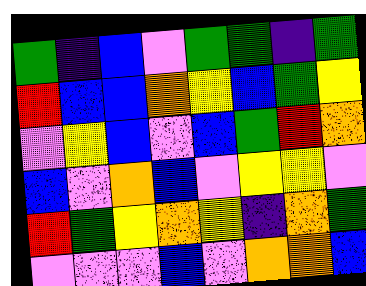[["green", "indigo", "blue", "violet", "green", "green", "indigo", "green"], ["red", "blue", "blue", "orange", "yellow", "blue", "green", "yellow"], ["violet", "yellow", "blue", "violet", "blue", "green", "red", "orange"], ["blue", "violet", "orange", "blue", "violet", "yellow", "yellow", "violet"], ["red", "green", "yellow", "orange", "yellow", "indigo", "orange", "green"], ["violet", "violet", "violet", "blue", "violet", "orange", "orange", "blue"]]